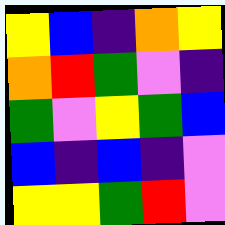[["yellow", "blue", "indigo", "orange", "yellow"], ["orange", "red", "green", "violet", "indigo"], ["green", "violet", "yellow", "green", "blue"], ["blue", "indigo", "blue", "indigo", "violet"], ["yellow", "yellow", "green", "red", "violet"]]